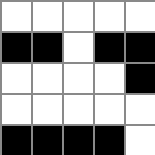[["white", "white", "white", "white", "white"], ["black", "black", "white", "black", "black"], ["white", "white", "white", "white", "black"], ["white", "white", "white", "white", "white"], ["black", "black", "black", "black", "white"]]